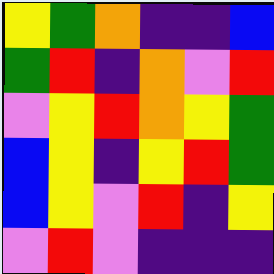[["yellow", "green", "orange", "indigo", "indigo", "blue"], ["green", "red", "indigo", "orange", "violet", "red"], ["violet", "yellow", "red", "orange", "yellow", "green"], ["blue", "yellow", "indigo", "yellow", "red", "green"], ["blue", "yellow", "violet", "red", "indigo", "yellow"], ["violet", "red", "violet", "indigo", "indigo", "indigo"]]